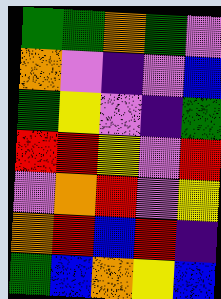[["green", "green", "orange", "green", "violet"], ["orange", "violet", "indigo", "violet", "blue"], ["green", "yellow", "violet", "indigo", "green"], ["red", "red", "yellow", "violet", "red"], ["violet", "orange", "red", "violet", "yellow"], ["orange", "red", "blue", "red", "indigo"], ["green", "blue", "orange", "yellow", "blue"]]